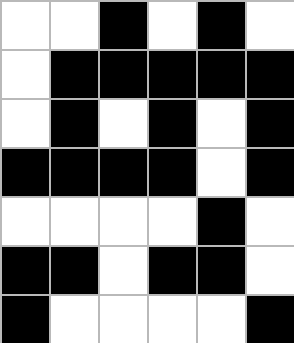[["white", "white", "black", "white", "black", "white"], ["white", "black", "black", "black", "black", "black"], ["white", "black", "white", "black", "white", "black"], ["black", "black", "black", "black", "white", "black"], ["white", "white", "white", "white", "black", "white"], ["black", "black", "white", "black", "black", "white"], ["black", "white", "white", "white", "white", "black"]]